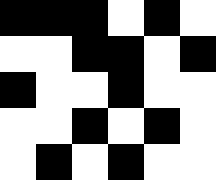[["black", "black", "black", "white", "black", "white"], ["white", "white", "black", "black", "white", "black"], ["black", "white", "white", "black", "white", "white"], ["white", "white", "black", "white", "black", "white"], ["white", "black", "white", "black", "white", "white"]]